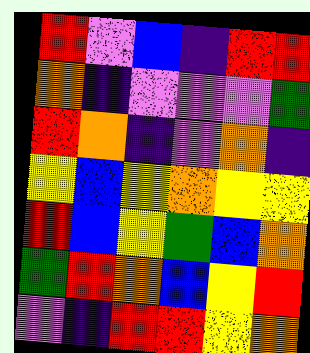[["red", "violet", "blue", "indigo", "red", "red"], ["orange", "indigo", "violet", "violet", "violet", "green"], ["red", "orange", "indigo", "violet", "orange", "indigo"], ["yellow", "blue", "yellow", "orange", "yellow", "yellow"], ["red", "blue", "yellow", "green", "blue", "orange"], ["green", "red", "orange", "blue", "yellow", "red"], ["violet", "indigo", "red", "red", "yellow", "orange"]]